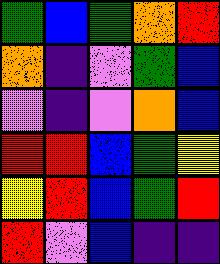[["green", "blue", "green", "orange", "red"], ["orange", "indigo", "violet", "green", "blue"], ["violet", "indigo", "violet", "orange", "blue"], ["red", "red", "blue", "green", "yellow"], ["yellow", "red", "blue", "green", "red"], ["red", "violet", "blue", "indigo", "indigo"]]